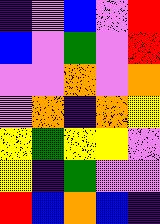[["indigo", "violet", "blue", "violet", "red"], ["blue", "violet", "green", "violet", "red"], ["violet", "violet", "orange", "violet", "orange"], ["violet", "orange", "indigo", "orange", "yellow"], ["yellow", "green", "yellow", "yellow", "violet"], ["yellow", "indigo", "green", "violet", "violet"], ["red", "blue", "orange", "blue", "indigo"]]